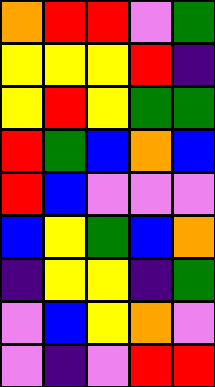[["orange", "red", "red", "violet", "green"], ["yellow", "yellow", "yellow", "red", "indigo"], ["yellow", "red", "yellow", "green", "green"], ["red", "green", "blue", "orange", "blue"], ["red", "blue", "violet", "violet", "violet"], ["blue", "yellow", "green", "blue", "orange"], ["indigo", "yellow", "yellow", "indigo", "green"], ["violet", "blue", "yellow", "orange", "violet"], ["violet", "indigo", "violet", "red", "red"]]